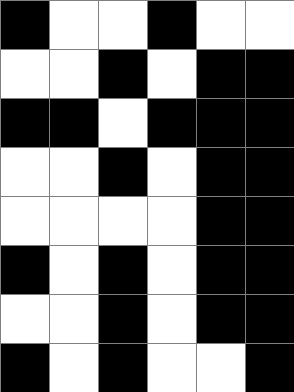[["black", "white", "white", "black", "white", "white"], ["white", "white", "black", "white", "black", "black"], ["black", "black", "white", "black", "black", "black"], ["white", "white", "black", "white", "black", "black"], ["white", "white", "white", "white", "black", "black"], ["black", "white", "black", "white", "black", "black"], ["white", "white", "black", "white", "black", "black"], ["black", "white", "black", "white", "white", "black"]]